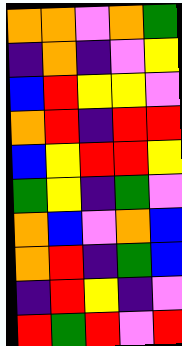[["orange", "orange", "violet", "orange", "green"], ["indigo", "orange", "indigo", "violet", "yellow"], ["blue", "red", "yellow", "yellow", "violet"], ["orange", "red", "indigo", "red", "red"], ["blue", "yellow", "red", "red", "yellow"], ["green", "yellow", "indigo", "green", "violet"], ["orange", "blue", "violet", "orange", "blue"], ["orange", "red", "indigo", "green", "blue"], ["indigo", "red", "yellow", "indigo", "violet"], ["red", "green", "red", "violet", "red"]]